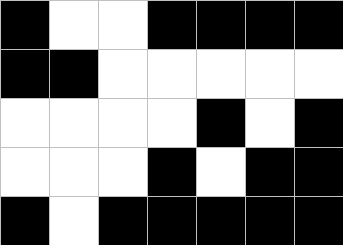[["black", "white", "white", "black", "black", "black", "black"], ["black", "black", "white", "white", "white", "white", "white"], ["white", "white", "white", "white", "black", "white", "black"], ["white", "white", "white", "black", "white", "black", "black"], ["black", "white", "black", "black", "black", "black", "black"]]